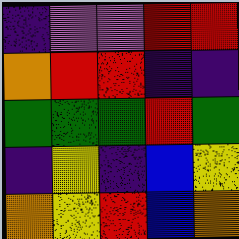[["indigo", "violet", "violet", "red", "red"], ["orange", "red", "red", "indigo", "indigo"], ["green", "green", "green", "red", "green"], ["indigo", "yellow", "indigo", "blue", "yellow"], ["orange", "yellow", "red", "blue", "orange"]]